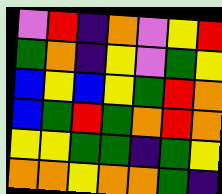[["violet", "red", "indigo", "orange", "violet", "yellow", "red"], ["green", "orange", "indigo", "yellow", "violet", "green", "yellow"], ["blue", "yellow", "blue", "yellow", "green", "red", "orange"], ["blue", "green", "red", "green", "orange", "red", "orange"], ["yellow", "yellow", "green", "green", "indigo", "green", "yellow"], ["orange", "orange", "yellow", "orange", "orange", "green", "indigo"]]